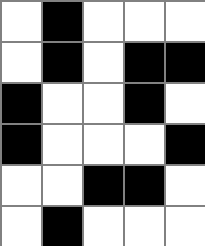[["white", "black", "white", "white", "white"], ["white", "black", "white", "black", "black"], ["black", "white", "white", "black", "white"], ["black", "white", "white", "white", "black"], ["white", "white", "black", "black", "white"], ["white", "black", "white", "white", "white"]]